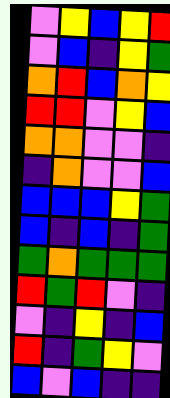[["violet", "yellow", "blue", "yellow", "red"], ["violet", "blue", "indigo", "yellow", "green"], ["orange", "red", "blue", "orange", "yellow"], ["red", "red", "violet", "yellow", "blue"], ["orange", "orange", "violet", "violet", "indigo"], ["indigo", "orange", "violet", "violet", "blue"], ["blue", "blue", "blue", "yellow", "green"], ["blue", "indigo", "blue", "indigo", "green"], ["green", "orange", "green", "green", "green"], ["red", "green", "red", "violet", "indigo"], ["violet", "indigo", "yellow", "indigo", "blue"], ["red", "indigo", "green", "yellow", "violet"], ["blue", "violet", "blue", "indigo", "indigo"]]